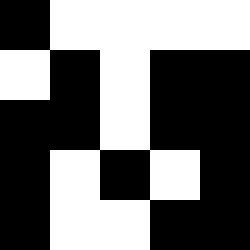[["black", "white", "white", "white", "white"], ["white", "black", "white", "black", "black"], ["black", "black", "white", "black", "black"], ["black", "white", "black", "white", "black"], ["black", "white", "white", "black", "black"]]